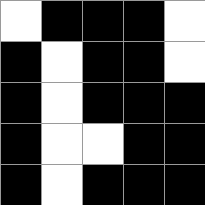[["white", "black", "black", "black", "white"], ["black", "white", "black", "black", "white"], ["black", "white", "black", "black", "black"], ["black", "white", "white", "black", "black"], ["black", "white", "black", "black", "black"]]